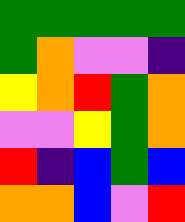[["green", "green", "green", "green", "green"], ["green", "orange", "violet", "violet", "indigo"], ["yellow", "orange", "red", "green", "orange"], ["violet", "violet", "yellow", "green", "orange"], ["red", "indigo", "blue", "green", "blue"], ["orange", "orange", "blue", "violet", "red"]]